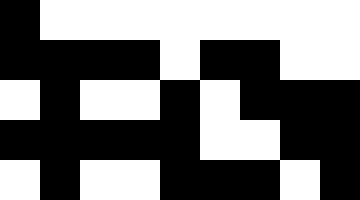[["black", "white", "white", "white", "white", "white", "white", "white", "white"], ["black", "black", "black", "black", "white", "black", "black", "white", "white"], ["white", "black", "white", "white", "black", "white", "black", "black", "black"], ["black", "black", "black", "black", "black", "white", "white", "black", "black"], ["white", "black", "white", "white", "black", "black", "black", "white", "black"]]